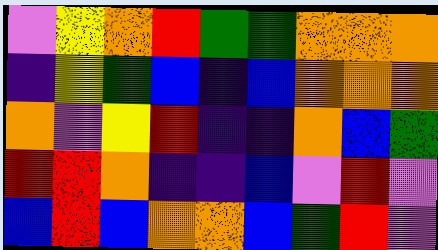[["violet", "yellow", "orange", "red", "green", "green", "orange", "orange", "orange"], ["indigo", "yellow", "green", "blue", "indigo", "blue", "orange", "orange", "orange"], ["orange", "violet", "yellow", "red", "indigo", "indigo", "orange", "blue", "green"], ["red", "red", "orange", "indigo", "indigo", "blue", "violet", "red", "violet"], ["blue", "red", "blue", "orange", "orange", "blue", "green", "red", "violet"]]